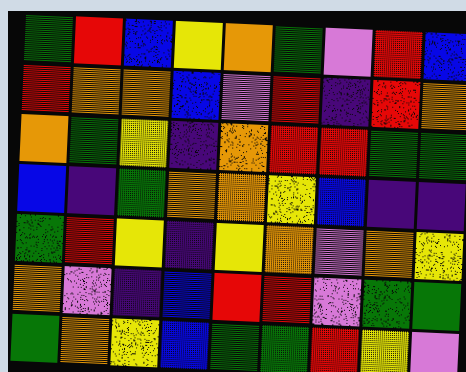[["green", "red", "blue", "yellow", "orange", "green", "violet", "red", "blue"], ["red", "orange", "orange", "blue", "violet", "red", "indigo", "red", "orange"], ["orange", "green", "yellow", "indigo", "orange", "red", "red", "green", "green"], ["blue", "indigo", "green", "orange", "orange", "yellow", "blue", "indigo", "indigo"], ["green", "red", "yellow", "indigo", "yellow", "orange", "violet", "orange", "yellow"], ["orange", "violet", "indigo", "blue", "red", "red", "violet", "green", "green"], ["green", "orange", "yellow", "blue", "green", "green", "red", "yellow", "violet"]]